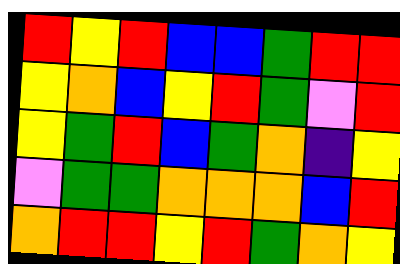[["red", "yellow", "red", "blue", "blue", "green", "red", "red"], ["yellow", "orange", "blue", "yellow", "red", "green", "violet", "red"], ["yellow", "green", "red", "blue", "green", "orange", "indigo", "yellow"], ["violet", "green", "green", "orange", "orange", "orange", "blue", "red"], ["orange", "red", "red", "yellow", "red", "green", "orange", "yellow"]]